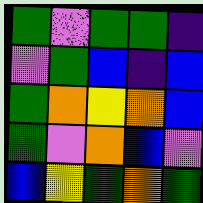[["green", "violet", "green", "green", "indigo"], ["violet", "green", "blue", "indigo", "blue"], ["green", "orange", "yellow", "orange", "blue"], ["green", "violet", "orange", "blue", "violet"], ["blue", "yellow", "green", "orange", "green"]]